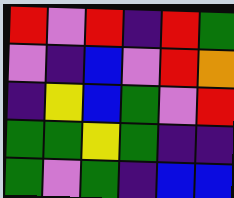[["red", "violet", "red", "indigo", "red", "green"], ["violet", "indigo", "blue", "violet", "red", "orange"], ["indigo", "yellow", "blue", "green", "violet", "red"], ["green", "green", "yellow", "green", "indigo", "indigo"], ["green", "violet", "green", "indigo", "blue", "blue"]]